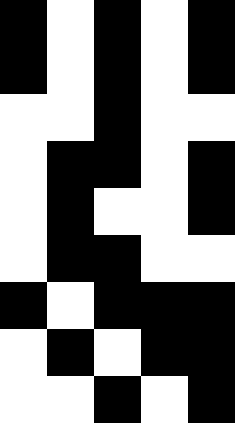[["black", "white", "black", "white", "black"], ["black", "white", "black", "white", "black"], ["white", "white", "black", "white", "white"], ["white", "black", "black", "white", "black"], ["white", "black", "white", "white", "black"], ["white", "black", "black", "white", "white"], ["black", "white", "black", "black", "black"], ["white", "black", "white", "black", "black"], ["white", "white", "black", "white", "black"]]